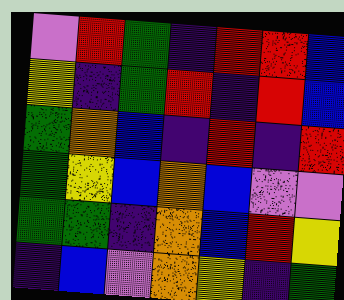[["violet", "red", "green", "indigo", "red", "red", "blue"], ["yellow", "indigo", "green", "red", "indigo", "red", "blue"], ["green", "orange", "blue", "indigo", "red", "indigo", "red"], ["green", "yellow", "blue", "orange", "blue", "violet", "violet"], ["green", "green", "indigo", "orange", "blue", "red", "yellow"], ["indigo", "blue", "violet", "orange", "yellow", "indigo", "green"]]